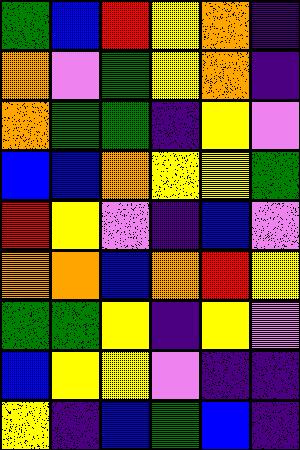[["green", "blue", "red", "yellow", "orange", "indigo"], ["orange", "violet", "green", "yellow", "orange", "indigo"], ["orange", "green", "green", "indigo", "yellow", "violet"], ["blue", "blue", "orange", "yellow", "yellow", "green"], ["red", "yellow", "violet", "indigo", "blue", "violet"], ["orange", "orange", "blue", "orange", "red", "yellow"], ["green", "green", "yellow", "indigo", "yellow", "violet"], ["blue", "yellow", "yellow", "violet", "indigo", "indigo"], ["yellow", "indigo", "blue", "green", "blue", "indigo"]]